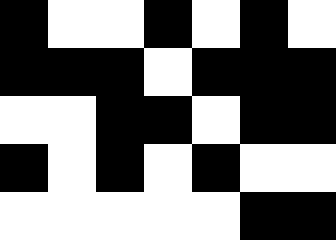[["black", "white", "white", "black", "white", "black", "white"], ["black", "black", "black", "white", "black", "black", "black"], ["white", "white", "black", "black", "white", "black", "black"], ["black", "white", "black", "white", "black", "white", "white"], ["white", "white", "white", "white", "white", "black", "black"]]